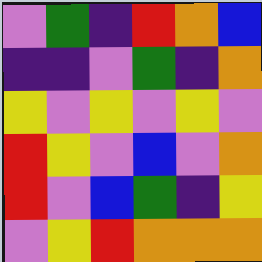[["violet", "green", "indigo", "red", "orange", "blue"], ["indigo", "indigo", "violet", "green", "indigo", "orange"], ["yellow", "violet", "yellow", "violet", "yellow", "violet"], ["red", "yellow", "violet", "blue", "violet", "orange"], ["red", "violet", "blue", "green", "indigo", "yellow"], ["violet", "yellow", "red", "orange", "orange", "orange"]]